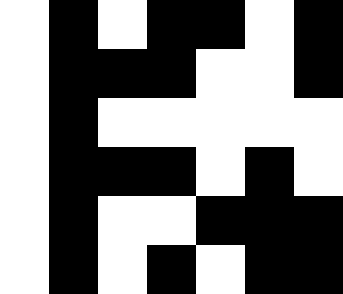[["white", "black", "white", "black", "black", "white", "black"], ["white", "black", "black", "black", "white", "white", "black"], ["white", "black", "white", "white", "white", "white", "white"], ["white", "black", "black", "black", "white", "black", "white"], ["white", "black", "white", "white", "black", "black", "black"], ["white", "black", "white", "black", "white", "black", "black"]]